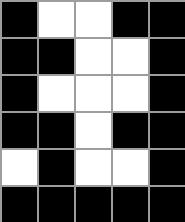[["black", "white", "white", "black", "black"], ["black", "black", "white", "white", "black"], ["black", "white", "white", "white", "black"], ["black", "black", "white", "black", "black"], ["white", "black", "white", "white", "black"], ["black", "black", "black", "black", "black"]]